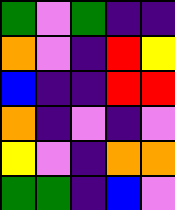[["green", "violet", "green", "indigo", "indigo"], ["orange", "violet", "indigo", "red", "yellow"], ["blue", "indigo", "indigo", "red", "red"], ["orange", "indigo", "violet", "indigo", "violet"], ["yellow", "violet", "indigo", "orange", "orange"], ["green", "green", "indigo", "blue", "violet"]]